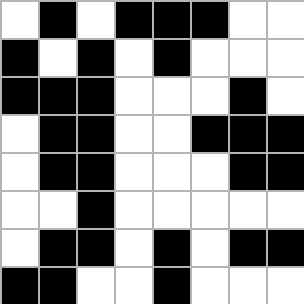[["white", "black", "white", "black", "black", "black", "white", "white"], ["black", "white", "black", "white", "black", "white", "white", "white"], ["black", "black", "black", "white", "white", "white", "black", "white"], ["white", "black", "black", "white", "white", "black", "black", "black"], ["white", "black", "black", "white", "white", "white", "black", "black"], ["white", "white", "black", "white", "white", "white", "white", "white"], ["white", "black", "black", "white", "black", "white", "black", "black"], ["black", "black", "white", "white", "black", "white", "white", "white"]]